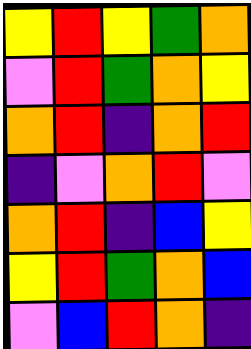[["yellow", "red", "yellow", "green", "orange"], ["violet", "red", "green", "orange", "yellow"], ["orange", "red", "indigo", "orange", "red"], ["indigo", "violet", "orange", "red", "violet"], ["orange", "red", "indigo", "blue", "yellow"], ["yellow", "red", "green", "orange", "blue"], ["violet", "blue", "red", "orange", "indigo"]]